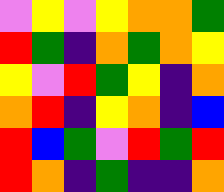[["violet", "yellow", "violet", "yellow", "orange", "orange", "green"], ["red", "green", "indigo", "orange", "green", "orange", "yellow"], ["yellow", "violet", "red", "green", "yellow", "indigo", "orange"], ["orange", "red", "indigo", "yellow", "orange", "indigo", "blue"], ["red", "blue", "green", "violet", "red", "green", "red"], ["red", "orange", "indigo", "green", "indigo", "indigo", "orange"]]